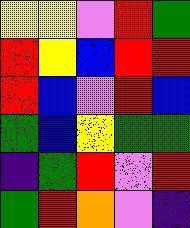[["yellow", "yellow", "violet", "red", "green"], ["red", "yellow", "blue", "red", "red"], ["red", "blue", "violet", "red", "blue"], ["green", "blue", "yellow", "green", "green"], ["indigo", "green", "red", "violet", "red"], ["green", "red", "orange", "violet", "indigo"]]